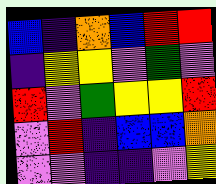[["blue", "indigo", "orange", "blue", "red", "red"], ["indigo", "yellow", "yellow", "violet", "green", "violet"], ["red", "violet", "green", "yellow", "yellow", "red"], ["violet", "red", "indigo", "blue", "blue", "orange"], ["violet", "violet", "indigo", "indigo", "violet", "yellow"]]